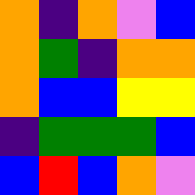[["orange", "indigo", "orange", "violet", "blue"], ["orange", "green", "indigo", "orange", "orange"], ["orange", "blue", "blue", "yellow", "yellow"], ["indigo", "green", "green", "green", "blue"], ["blue", "red", "blue", "orange", "violet"]]